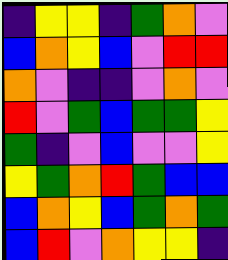[["indigo", "yellow", "yellow", "indigo", "green", "orange", "violet"], ["blue", "orange", "yellow", "blue", "violet", "red", "red"], ["orange", "violet", "indigo", "indigo", "violet", "orange", "violet"], ["red", "violet", "green", "blue", "green", "green", "yellow"], ["green", "indigo", "violet", "blue", "violet", "violet", "yellow"], ["yellow", "green", "orange", "red", "green", "blue", "blue"], ["blue", "orange", "yellow", "blue", "green", "orange", "green"], ["blue", "red", "violet", "orange", "yellow", "yellow", "indigo"]]